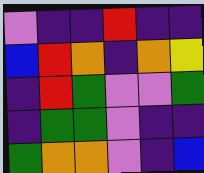[["violet", "indigo", "indigo", "red", "indigo", "indigo"], ["blue", "red", "orange", "indigo", "orange", "yellow"], ["indigo", "red", "green", "violet", "violet", "green"], ["indigo", "green", "green", "violet", "indigo", "indigo"], ["green", "orange", "orange", "violet", "indigo", "blue"]]